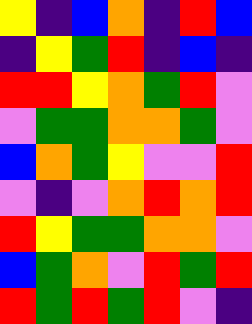[["yellow", "indigo", "blue", "orange", "indigo", "red", "blue"], ["indigo", "yellow", "green", "red", "indigo", "blue", "indigo"], ["red", "red", "yellow", "orange", "green", "red", "violet"], ["violet", "green", "green", "orange", "orange", "green", "violet"], ["blue", "orange", "green", "yellow", "violet", "violet", "red"], ["violet", "indigo", "violet", "orange", "red", "orange", "red"], ["red", "yellow", "green", "green", "orange", "orange", "violet"], ["blue", "green", "orange", "violet", "red", "green", "red"], ["red", "green", "red", "green", "red", "violet", "indigo"]]